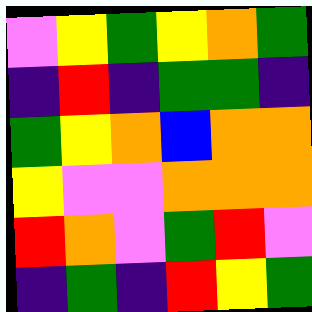[["violet", "yellow", "green", "yellow", "orange", "green"], ["indigo", "red", "indigo", "green", "green", "indigo"], ["green", "yellow", "orange", "blue", "orange", "orange"], ["yellow", "violet", "violet", "orange", "orange", "orange"], ["red", "orange", "violet", "green", "red", "violet"], ["indigo", "green", "indigo", "red", "yellow", "green"]]